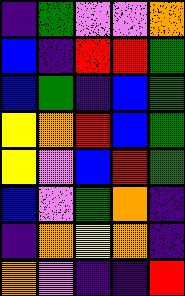[["indigo", "green", "violet", "violet", "orange"], ["blue", "indigo", "red", "red", "green"], ["blue", "green", "indigo", "blue", "green"], ["yellow", "orange", "red", "blue", "green"], ["yellow", "violet", "blue", "red", "green"], ["blue", "violet", "green", "orange", "indigo"], ["indigo", "orange", "yellow", "orange", "indigo"], ["orange", "violet", "indigo", "indigo", "red"]]